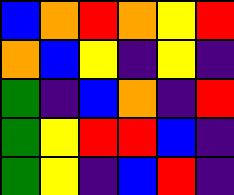[["blue", "orange", "red", "orange", "yellow", "red"], ["orange", "blue", "yellow", "indigo", "yellow", "indigo"], ["green", "indigo", "blue", "orange", "indigo", "red"], ["green", "yellow", "red", "red", "blue", "indigo"], ["green", "yellow", "indigo", "blue", "red", "indigo"]]